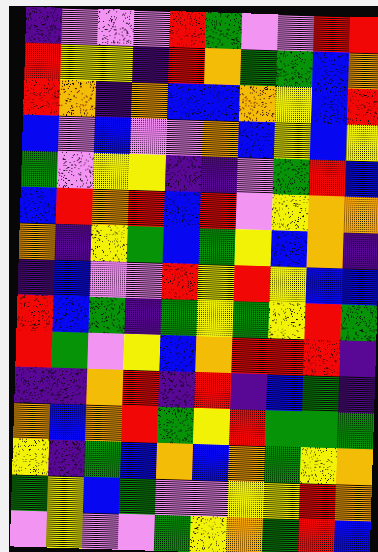[["indigo", "violet", "violet", "violet", "red", "green", "violet", "violet", "red", "red"], ["red", "yellow", "yellow", "indigo", "red", "orange", "green", "green", "blue", "orange"], ["red", "orange", "indigo", "orange", "blue", "blue", "orange", "yellow", "blue", "red"], ["blue", "violet", "blue", "violet", "violet", "orange", "blue", "yellow", "blue", "yellow"], ["green", "violet", "yellow", "yellow", "indigo", "indigo", "violet", "green", "red", "blue"], ["blue", "red", "orange", "red", "blue", "red", "violet", "yellow", "orange", "orange"], ["orange", "indigo", "yellow", "green", "blue", "green", "yellow", "blue", "orange", "indigo"], ["indigo", "blue", "violet", "violet", "red", "yellow", "red", "yellow", "blue", "blue"], ["red", "blue", "green", "indigo", "green", "yellow", "green", "yellow", "red", "green"], ["red", "green", "violet", "yellow", "blue", "orange", "red", "red", "red", "indigo"], ["indigo", "indigo", "orange", "red", "indigo", "red", "indigo", "blue", "green", "indigo"], ["orange", "blue", "orange", "red", "green", "yellow", "red", "green", "green", "green"], ["yellow", "indigo", "green", "blue", "orange", "blue", "orange", "green", "yellow", "orange"], ["green", "yellow", "blue", "green", "violet", "violet", "yellow", "yellow", "red", "orange"], ["violet", "yellow", "violet", "violet", "green", "yellow", "orange", "green", "red", "blue"]]